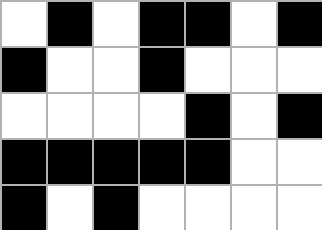[["white", "black", "white", "black", "black", "white", "black"], ["black", "white", "white", "black", "white", "white", "white"], ["white", "white", "white", "white", "black", "white", "black"], ["black", "black", "black", "black", "black", "white", "white"], ["black", "white", "black", "white", "white", "white", "white"]]